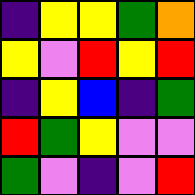[["indigo", "yellow", "yellow", "green", "orange"], ["yellow", "violet", "red", "yellow", "red"], ["indigo", "yellow", "blue", "indigo", "green"], ["red", "green", "yellow", "violet", "violet"], ["green", "violet", "indigo", "violet", "red"]]